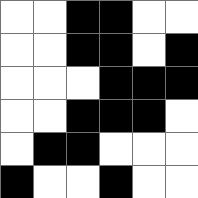[["white", "white", "black", "black", "white", "white"], ["white", "white", "black", "black", "white", "black"], ["white", "white", "white", "black", "black", "black"], ["white", "white", "black", "black", "black", "white"], ["white", "black", "black", "white", "white", "white"], ["black", "white", "white", "black", "white", "white"]]